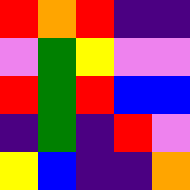[["red", "orange", "red", "indigo", "indigo"], ["violet", "green", "yellow", "violet", "violet"], ["red", "green", "red", "blue", "blue"], ["indigo", "green", "indigo", "red", "violet"], ["yellow", "blue", "indigo", "indigo", "orange"]]